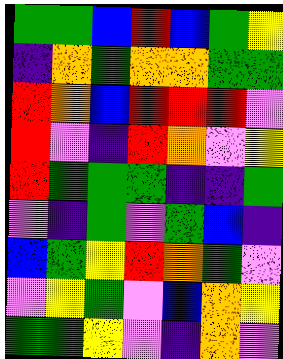[["green", "green", "blue", "red", "blue", "green", "yellow"], ["indigo", "orange", "green", "orange", "orange", "green", "green"], ["red", "orange", "blue", "red", "red", "red", "violet"], ["red", "violet", "indigo", "red", "orange", "violet", "yellow"], ["red", "green", "green", "green", "indigo", "indigo", "green"], ["violet", "indigo", "green", "violet", "green", "blue", "indigo"], ["blue", "green", "yellow", "red", "orange", "green", "violet"], ["violet", "yellow", "green", "violet", "blue", "orange", "yellow"], ["green", "green", "yellow", "violet", "indigo", "orange", "violet"]]